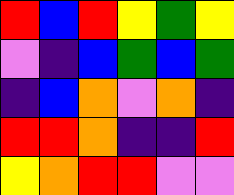[["red", "blue", "red", "yellow", "green", "yellow"], ["violet", "indigo", "blue", "green", "blue", "green"], ["indigo", "blue", "orange", "violet", "orange", "indigo"], ["red", "red", "orange", "indigo", "indigo", "red"], ["yellow", "orange", "red", "red", "violet", "violet"]]